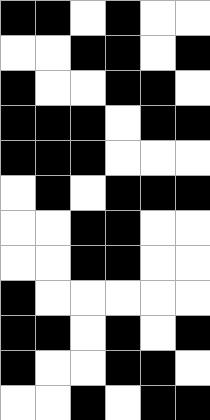[["black", "black", "white", "black", "white", "white"], ["white", "white", "black", "black", "white", "black"], ["black", "white", "white", "black", "black", "white"], ["black", "black", "black", "white", "black", "black"], ["black", "black", "black", "white", "white", "white"], ["white", "black", "white", "black", "black", "black"], ["white", "white", "black", "black", "white", "white"], ["white", "white", "black", "black", "white", "white"], ["black", "white", "white", "white", "white", "white"], ["black", "black", "white", "black", "white", "black"], ["black", "white", "white", "black", "black", "white"], ["white", "white", "black", "white", "black", "black"]]